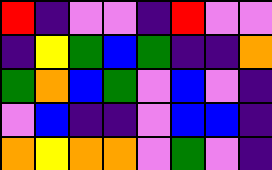[["red", "indigo", "violet", "violet", "indigo", "red", "violet", "violet"], ["indigo", "yellow", "green", "blue", "green", "indigo", "indigo", "orange"], ["green", "orange", "blue", "green", "violet", "blue", "violet", "indigo"], ["violet", "blue", "indigo", "indigo", "violet", "blue", "blue", "indigo"], ["orange", "yellow", "orange", "orange", "violet", "green", "violet", "indigo"]]